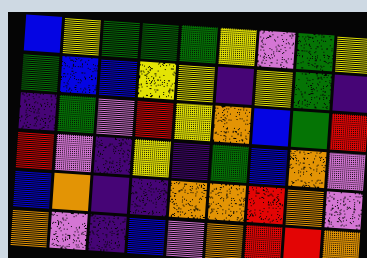[["blue", "yellow", "green", "green", "green", "yellow", "violet", "green", "yellow"], ["green", "blue", "blue", "yellow", "yellow", "indigo", "yellow", "green", "indigo"], ["indigo", "green", "violet", "red", "yellow", "orange", "blue", "green", "red"], ["red", "violet", "indigo", "yellow", "indigo", "green", "blue", "orange", "violet"], ["blue", "orange", "indigo", "indigo", "orange", "orange", "red", "orange", "violet"], ["orange", "violet", "indigo", "blue", "violet", "orange", "red", "red", "orange"]]